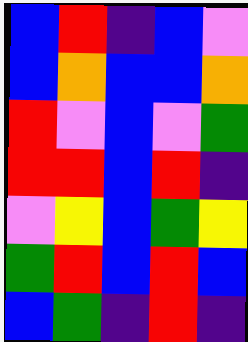[["blue", "red", "indigo", "blue", "violet"], ["blue", "orange", "blue", "blue", "orange"], ["red", "violet", "blue", "violet", "green"], ["red", "red", "blue", "red", "indigo"], ["violet", "yellow", "blue", "green", "yellow"], ["green", "red", "blue", "red", "blue"], ["blue", "green", "indigo", "red", "indigo"]]